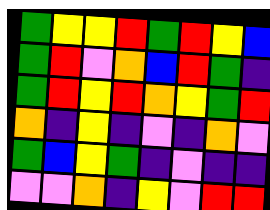[["green", "yellow", "yellow", "red", "green", "red", "yellow", "blue"], ["green", "red", "violet", "orange", "blue", "red", "green", "indigo"], ["green", "red", "yellow", "red", "orange", "yellow", "green", "red"], ["orange", "indigo", "yellow", "indigo", "violet", "indigo", "orange", "violet"], ["green", "blue", "yellow", "green", "indigo", "violet", "indigo", "indigo"], ["violet", "violet", "orange", "indigo", "yellow", "violet", "red", "red"]]